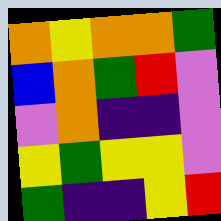[["orange", "yellow", "orange", "orange", "green"], ["blue", "orange", "green", "red", "violet"], ["violet", "orange", "indigo", "indigo", "violet"], ["yellow", "green", "yellow", "yellow", "violet"], ["green", "indigo", "indigo", "yellow", "red"]]